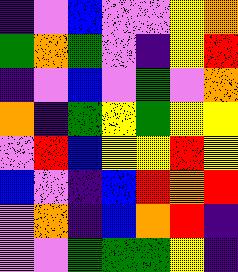[["indigo", "violet", "blue", "violet", "violet", "yellow", "orange"], ["green", "orange", "green", "violet", "indigo", "yellow", "red"], ["indigo", "violet", "blue", "violet", "green", "violet", "orange"], ["orange", "indigo", "green", "yellow", "green", "yellow", "yellow"], ["violet", "red", "blue", "yellow", "yellow", "red", "yellow"], ["blue", "violet", "indigo", "blue", "red", "orange", "red"], ["violet", "orange", "indigo", "blue", "orange", "red", "indigo"], ["violet", "violet", "green", "green", "green", "yellow", "indigo"]]